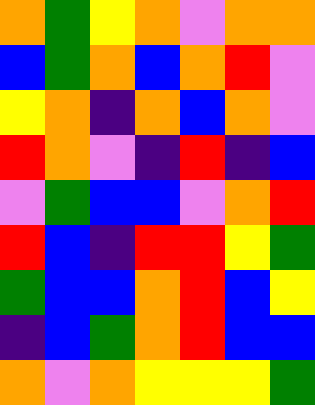[["orange", "green", "yellow", "orange", "violet", "orange", "orange"], ["blue", "green", "orange", "blue", "orange", "red", "violet"], ["yellow", "orange", "indigo", "orange", "blue", "orange", "violet"], ["red", "orange", "violet", "indigo", "red", "indigo", "blue"], ["violet", "green", "blue", "blue", "violet", "orange", "red"], ["red", "blue", "indigo", "red", "red", "yellow", "green"], ["green", "blue", "blue", "orange", "red", "blue", "yellow"], ["indigo", "blue", "green", "orange", "red", "blue", "blue"], ["orange", "violet", "orange", "yellow", "yellow", "yellow", "green"]]